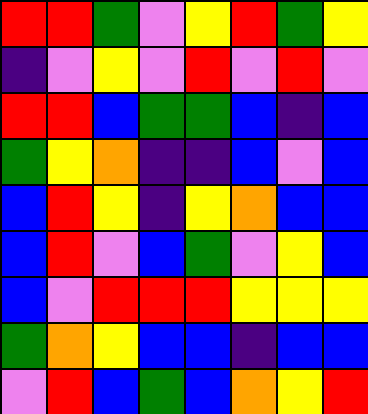[["red", "red", "green", "violet", "yellow", "red", "green", "yellow"], ["indigo", "violet", "yellow", "violet", "red", "violet", "red", "violet"], ["red", "red", "blue", "green", "green", "blue", "indigo", "blue"], ["green", "yellow", "orange", "indigo", "indigo", "blue", "violet", "blue"], ["blue", "red", "yellow", "indigo", "yellow", "orange", "blue", "blue"], ["blue", "red", "violet", "blue", "green", "violet", "yellow", "blue"], ["blue", "violet", "red", "red", "red", "yellow", "yellow", "yellow"], ["green", "orange", "yellow", "blue", "blue", "indigo", "blue", "blue"], ["violet", "red", "blue", "green", "blue", "orange", "yellow", "red"]]